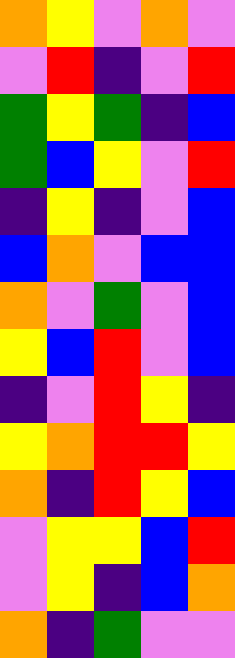[["orange", "yellow", "violet", "orange", "violet"], ["violet", "red", "indigo", "violet", "red"], ["green", "yellow", "green", "indigo", "blue"], ["green", "blue", "yellow", "violet", "red"], ["indigo", "yellow", "indigo", "violet", "blue"], ["blue", "orange", "violet", "blue", "blue"], ["orange", "violet", "green", "violet", "blue"], ["yellow", "blue", "red", "violet", "blue"], ["indigo", "violet", "red", "yellow", "indigo"], ["yellow", "orange", "red", "red", "yellow"], ["orange", "indigo", "red", "yellow", "blue"], ["violet", "yellow", "yellow", "blue", "red"], ["violet", "yellow", "indigo", "blue", "orange"], ["orange", "indigo", "green", "violet", "violet"]]